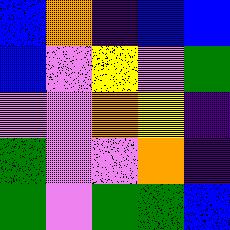[["blue", "orange", "indigo", "blue", "blue"], ["blue", "violet", "yellow", "violet", "green"], ["violet", "violet", "orange", "yellow", "indigo"], ["green", "violet", "violet", "orange", "indigo"], ["green", "violet", "green", "green", "blue"]]